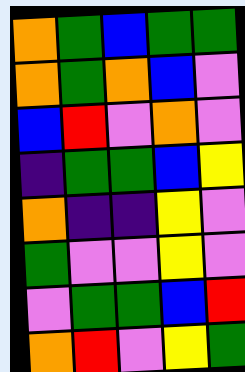[["orange", "green", "blue", "green", "green"], ["orange", "green", "orange", "blue", "violet"], ["blue", "red", "violet", "orange", "violet"], ["indigo", "green", "green", "blue", "yellow"], ["orange", "indigo", "indigo", "yellow", "violet"], ["green", "violet", "violet", "yellow", "violet"], ["violet", "green", "green", "blue", "red"], ["orange", "red", "violet", "yellow", "green"]]